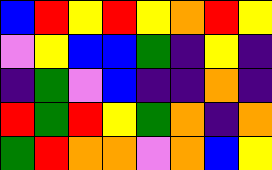[["blue", "red", "yellow", "red", "yellow", "orange", "red", "yellow"], ["violet", "yellow", "blue", "blue", "green", "indigo", "yellow", "indigo"], ["indigo", "green", "violet", "blue", "indigo", "indigo", "orange", "indigo"], ["red", "green", "red", "yellow", "green", "orange", "indigo", "orange"], ["green", "red", "orange", "orange", "violet", "orange", "blue", "yellow"]]